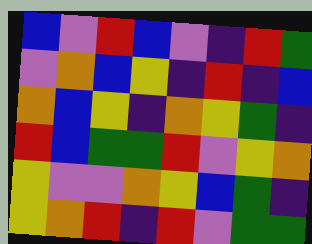[["blue", "violet", "red", "blue", "violet", "indigo", "red", "green"], ["violet", "orange", "blue", "yellow", "indigo", "red", "indigo", "blue"], ["orange", "blue", "yellow", "indigo", "orange", "yellow", "green", "indigo"], ["red", "blue", "green", "green", "red", "violet", "yellow", "orange"], ["yellow", "violet", "violet", "orange", "yellow", "blue", "green", "indigo"], ["yellow", "orange", "red", "indigo", "red", "violet", "green", "green"]]